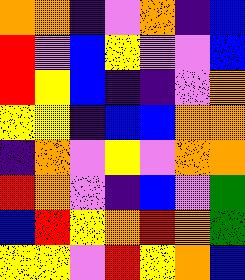[["orange", "orange", "indigo", "violet", "orange", "indigo", "blue"], ["red", "violet", "blue", "yellow", "violet", "violet", "blue"], ["red", "yellow", "blue", "indigo", "indigo", "violet", "orange"], ["yellow", "yellow", "indigo", "blue", "blue", "orange", "orange"], ["indigo", "orange", "violet", "yellow", "violet", "orange", "orange"], ["red", "orange", "violet", "indigo", "blue", "violet", "green"], ["blue", "red", "yellow", "orange", "red", "orange", "green"], ["yellow", "yellow", "violet", "red", "yellow", "orange", "blue"]]